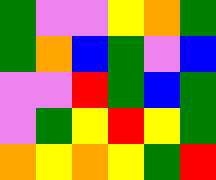[["green", "violet", "violet", "yellow", "orange", "green"], ["green", "orange", "blue", "green", "violet", "blue"], ["violet", "violet", "red", "green", "blue", "green"], ["violet", "green", "yellow", "red", "yellow", "green"], ["orange", "yellow", "orange", "yellow", "green", "red"]]